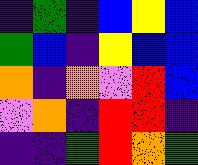[["indigo", "green", "indigo", "blue", "yellow", "blue"], ["green", "blue", "indigo", "yellow", "blue", "blue"], ["orange", "indigo", "orange", "violet", "red", "blue"], ["violet", "orange", "indigo", "red", "red", "indigo"], ["indigo", "indigo", "green", "red", "orange", "green"]]